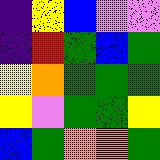[["indigo", "yellow", "blue", "violet", "violet"], ["indigo", "red", "green", "blue", "green"], ["yellow", "orange", "green", "green", "green"], ["yellow", "violet", "green", "green", "yellow"], ["blue", "green", "orange", "orange", "green"]]